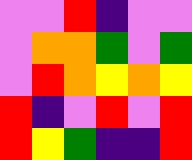[["violet", "violet", "red", "indigo", "violet", "violet"], ["violet", "orange", "orange", "green", "violet", "green"], ["violet", "red", "orange", "yellow", "orange", "yellow"], ["red", "indigo", "violet", "red", "violet", "red"], ["red", "yellow", "green", "indigo", "indigo", "red"]]